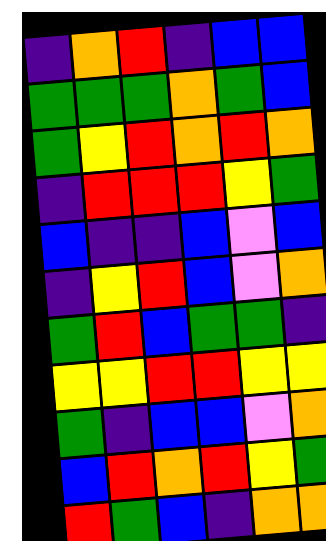[["indigo", "orange", "red", "indigo", "blue", "blue"], ["green", "green", "green", "orange", "green", "blue"], ["green", "yellow", "red", "orange", "red", "orange"], ["indigo", "red", "red", "red", "yellow", "green"], ["blue", "indigo", "indigo", "blue", "violet", "blue"], ["indigo", "yellow", "red", "blue", "violet", "orange"], ["green", "red", "blue", "green", "green", "indigo"], ["yellow", "yellow", "red", "red", "yellow", "yellow"], ["green", "indigo", "blue", "blue", "violet", "orange"], ["blue", "red", "orange", "red", "yellow", "green"], ["red", "green", "blue", "indigo", "orange", "orange"]]